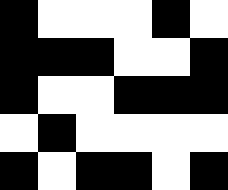[["black", "white", "white", "white", "black", "white"], ["black", "black", "black", "white", "white", "black"], ["black", "white", "white", "black", "black", "black"], ["white", "black", "white", "white", "white", "white"], ["black", "white", "black", "black", "white", "black"]]